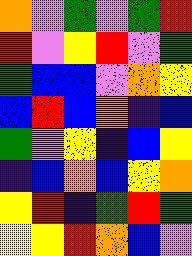[["orange", "violet", "green", "violet", "green", "red"], ["red", "violet", "yellow", "red", "violet", "green"], ["green", "blue", "blue", "violet", "orange", "yellow"], ["blue", "red", "blue", "orange", "indigo", "blue"], ["green", "violet", "yellow", "indigo", "blue", "yellow"], ["indigo", "blue", "orange", "blue", "yellow", "orange"], ["yellow", "red", "indigo", "green", "red", "green"], ["yellow", "yellow", "red", "orange", "blue", "violet"]]